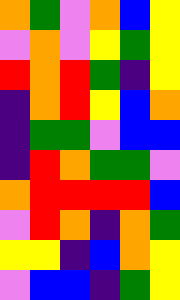[["orange", "green", "violet", "orange", "blue", "yellow"], ["violet", "orange", "violet", "yellow", "green", "yellow"], ["red", "orange", "red", "green", "indigo", "yellow"], ["indigo", "orange", "red", "yellow", "blue", "orange"], ["indigo", "green", "green", "violet", "blue", "blue"], ["indigo", "red", "orange", "green", "green", "violet"], ["orange", "red", "red", "red", "red", "blue"], ["violet", "red", "orange", "indigo", "orange", "green"], ["yellow", "yellow", "indigo", "blue", "orange", "yellow"], ["violet", "blue", "blue", "indigo", "green", "yellow"]]